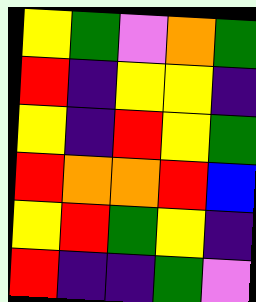[["yellow", "green", "violet", "orange", "green"], ["red", "indigo", "yellow", "yellow", "indigo"], ["yellow", "indigo", "red", "yellow", "green"], ["red", "orange", "orange", "red", "blue"], ["yellow", "red", "green", "yellow", "indigo"], ["red", "indigo", "indigo", "green", "violet"]]